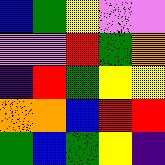[["blue", "green", "yellow", "violet", "violet"], ["violet", "violet", "red", "green", "orange"], ["indigo", "red", "green", "yellow", "yellow"], ["orange", "orange", "blue", "red", "red"], ["green", "blue", "green", "yellow", "indigo"]]